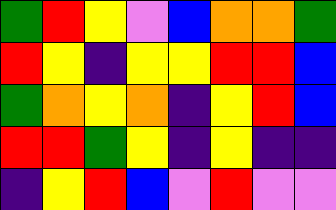[["green", "red", "yellow", "violet", "blue", "orange", "orange", "green"], ["red", "yellow", "indigo", "yellow", "yellow", "red", "red", "blue"], ["green", "orange", "yellow", "orange", "indigo", "yellow", "red", "blue"], ["red", "red", "green", "yellow", "indigo", "yellow", "indigo", "indigo"], ["indigo", "yellow", "red", "blue", "violet", "red", "violet", "violet"]]